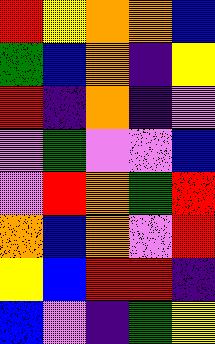[["red", "yellow", "orange", "orange", "blue"], ["green", "blue", "orange", "indigo", "yellow"], ["red", "indigo", "orange", "indigo", "violet"], ["violet", "green", "violet", "violet", "blue"], ["violet", "red", "orange", "green", "red"], ["orange", "blue", "orange", "violet", "red"], ["yellow", "blue", "red", "red", "indigo"], ["blue", "violet", "indigo", "green", "yellow"]]